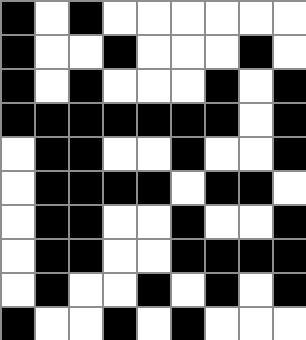[["black", "white", "black", "white", "white", "white", "white", "white", "white"], ["black", "white", "white", "black", "white", "white", "white", "black", "white"], ["black", "white", "black", "white", "white", "white", "black", "white", "black"], ["black", "black", "black", "black", "black", "black", "black", "white", "black"], ["white", "black", "black", "white", "white", "black", "white", "white", "black"], ["white", "black", "black", "black", "black", "white", "black", "black", "white"], ["white", "black", "black", "white", "white", "black", "white", "white", "black"], ["white", "black", "black", "white", "white", "black", "black", "black", "black"], ["white", "black", "white", "white", "black", "white", "black", "white", "black"], ["black", "white", "white", "black", "white", "black", "white", "white", "white"]]